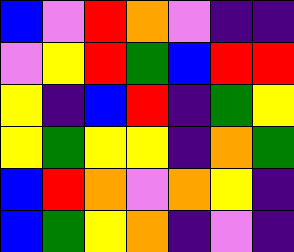[["blue", "violet", "red", "orange", "violet", "indigo", "indigo"], ["violet", "yellow", "red", "green", "blue", "red", "red"], ["yellow", "indigo", "blue", "red", "indigo", "green", "yellow"], ["yellow", "green", "yellow", "yellow", "indigo", "orange", "green"], ["blue", "red", "orange", "violet", "orange", "yellow", "indigo"], ["blue", "green", "yellow", "orange", "indigo", "violet", "indigo"]]